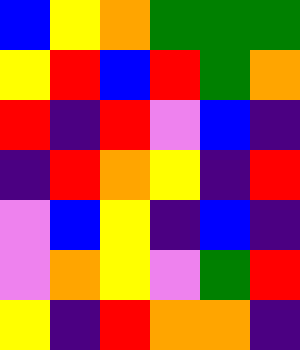[["blue", "yellow", "orange", "green", "green", "green"], ["yellow", "red", "blue", "red", "green", "orange"], ["red", "indigo", "red", "violet", "blue", "indigo"], ["indigo", "red", "orange", "yellow", "indigo", "red"], ["violet", "blue", "yellow", "indigo", "blue", "indigo"], ["violet", "orange", "yellow", "violet", "green", "red"], ["yellow", "indigo", "red", "orange", "orange", "indigo"]]